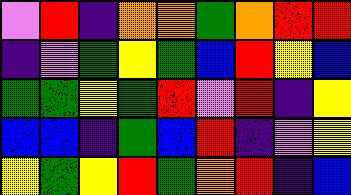[["violet", "red", "indigo", "orange", "orange", "green", "orange", "red", "red"], ["indigo", "violet", "green", "yellow", "green", "blue", "red", "yellow", "blue"], ["green", "green", "yellow", "green", "red", "violet", "red", "indigo", "yellow"], ["blue", "blue", "indigo", "green", "blue", "red", "indigo", "violet", "yellow"], ["yellow", "green", "yellow", "red", "green", "orange", "red", "indigo", "blue"]]